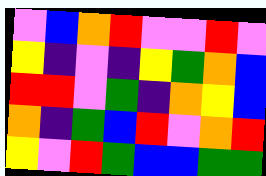[["violet", "blue", "orange", "red", "violet", "violet", "red", "violet"], ["yellow", "indigo", "violet", "indigo", "yellow", "green", "orange", "blue"], ["red", "red", "violet", "green", "indigo", "orange", "yellow", "blue"], ["orange", "indigo", "green", "blue", "red", "violet", "orange", "red"], ["yellow", "violet", "red", "green", "blue", "blue", "green", "green"]]